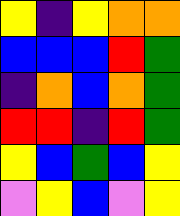[["yellow", "indigo", "yellow", "orange", "orange"], ["blue", "blue", "blue", "red", "green"], ["indigo", "orange", "blue", "orange", "green"], ["red", "red", "indigo", "red", "green"], ["yellow", "blue", "green", "blue", "yellow"], ["violet", "yellow", "blue", "violet", "yellow"]]